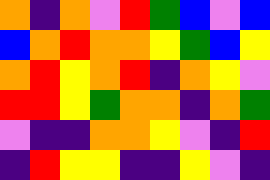[["orange", "indigo", "orange", "violet", "red", "green", "blue", "violet", "blue"], ["blue", "orange", "red", "orange", "orange", "yellow", "green", "blue", "yellow"], ["orange", "red", "yellow", "orange", "red", "indigo", "orange", "yellow", "violet"], ["red", "red", "yellow", "green", "orange", "orange", "indigo", "orange", "green"], ["violet", "indigo", "indigo", "orange", "orange", "yellow", "violet", "indigo", "red"], ["indigo", "red", "yellow", "yellow", "indigo", "indigo", "yellow", "violet", "indigo"]]